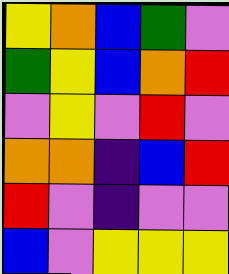[["yellow", "orange", "blue", "green", "violet"], ["green", "yellow", "blue", "orange", "red"], ["violet", "yellow", "violet", "red", "violet"], ["orange", "orange", "indigo", "blue", "red"], ["red", "violet", "indigo", "violet", "violet"], ["blue", "violet", "yellow", "yellow", "yellow"]]